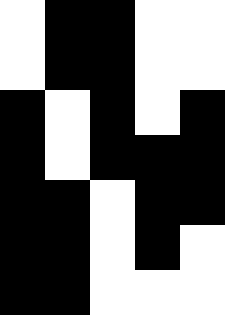[["white", "black", "black", "white", "white"], ["white", "black", "black", "white", "white"], ["black", "white", "black", "white", "black"], ["black", "white", "black", "black", "black"], ["black", "black", "white", "black", "black"], ["black", "black", "white", "black", "white"], ["black", "black", "white", "white", "white"]]